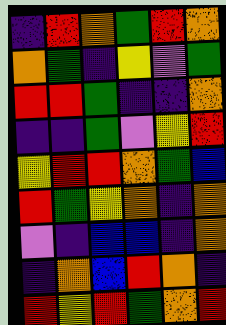[["indigo", "red", "orange", "green", "red", "orange"], ["orange", "green", "indigo", "yellow", "violet", "green"], ["red", "red", "green", "indigo", "indigo", "orange"], ["indigo", "indigo", "green", "violet", "yellow", "red"], ["yellow", "red", "red", "orange", "green", "blue"], ["red", "green", "yellow", "orange", "indigo", "orange"], ["violet", "indigo", "blue", "blue", "indigo", "orange"], ["indigo", "orange", "blue", "red", "orange", "indigo"], ["red", "yellow", "red", "green", "orange", "red"]]